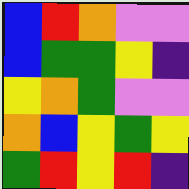[["blue", "red", "orange", "violet", "violet"], ["blue", "green", "green", "yellow", "indigo"], ["yellow", "orange", "green", "violet", "violet"], ["orange", "blue", "yellow", "green", "yellow"], ["green", "red", "yellow", "red", "indigo"]]